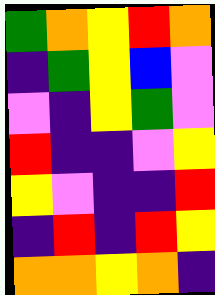[["green", "orange", "yellow", "red", "orange"], ["indigo", "green", "yellow", "blue", "violet"], ["violet", "indigo", "yellow", "green", "violet"], ["red", "indigo", "indigo", "violet", "yellow"], ["yellow", "violet", "indigo", "indigo", "red"], ["indigo", "red", "indigo", "red", "yellow"], ["orange", "orange", "yellow", "orange", "indigo"]]